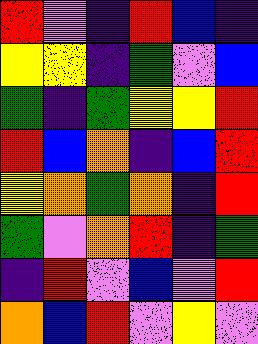[["red", "violet", "indigo", "red", "blue", "indigo"], ["yellow", "yellow", "indigo", "green", "violet", "blue"], ["green", "indigo", "green", "yellow", "yellow", "red"], ["red", "blue", "orange", "indigo", "blue", "red"], ["yellow", "orange", "green", "orange", "indigo", "red"], ["green", "violet", "orange", "red", "indigo", "green"], ["indigo", "red", "violet", "blue", "violet", "red"], ["orange", "blue", "red", "violet", "yellow", "violet"]]